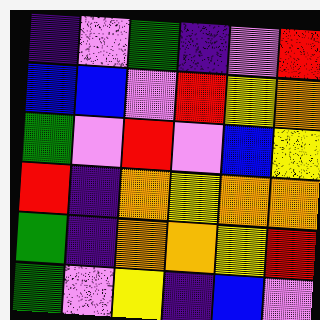[["indigo", "violet", "green", "indigo", "violet", "red"], ["blue", "blue", "violet", "red", "yellow", "orange"], ["green", "violet", "red", "violet", "blue", "yellow"], ["red", "indigo", "orange", "yellow", "orange", "orange"], ["green", "indigo", "orange", "orange", "yellow", "red"], ["green", "violet", "yellow", "indigo", "blue", "violet"]]